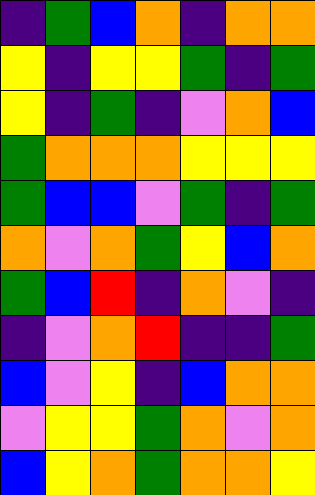[["indigo", "green", "blue", "orange", "indigo", "orange", "orange"], ["yellow", "indigo", "yellow", "yellow", "green", "indigo", "green"], ["yellow", "indigo", "green", "indigo", "violet", "orange", "blue"], ["green", "orange", "orange", "orange", "yellow", "yellow", "yellow"], ["green", "blue", "blue", "violet", "green", "indigo", "green"], ["orange", "violet", "orange", "green", "yellow", "blue", "orange"], ["green", "blue", "red", "indigo", "orange", "violet", "indigo"], ["indigo", "violet", "orange", "red", "indigo", "indigo", "green"], ["blue", "violet", "yellow", "indigo", "blue", "orange", "orange"], ["violet", "yellow", "yellow", "green", "orange", "violet", "orange"], ["blue", "yellow", "orange", "green", "orange", "orange", "yellow"]]